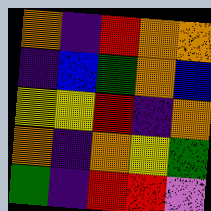[["orange", "indigo", "red", "orange", "orange"], ["indigo", "blue", "green", "orange", "blue"], ["yellow", "yellow", "red", "indigo", "orange"], ["orange", "indigo", "orange", "yellow", "green"], ["green", "indigo", "red", "red", "violet"]]